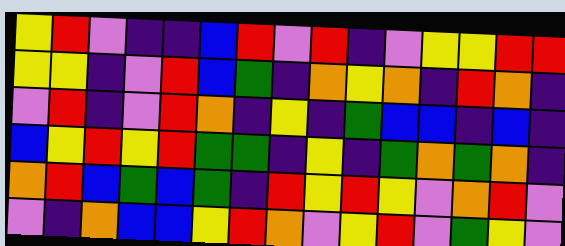[["yellow", "red", "violet", "indigo", "indigo", "blue", "red", "violet", "red", "indigo", "violet", "yellow", "yellow", "red", "red"], ["yellow", "yellow", "indigo", "violet", "red", "blue", "green", "indigo", "orange", "yellow", "orange", "indigo", "red", "orange", "indigo"], ["violet", "red", "indigo", "violet", "red", "orange", "indigo", "yellow", "indigo", "green", "blue", "blue", "indigo", "blue", "indigo"], ["blue", "yellow", "red", "yellow", "red", "green", "green", "indigo", "yellow", "indigo", "green", "orange", "green", "orange", "indigo"], ["orange", "red", "blue", "green", "blue", "green", "indigo", "red", "yellow", "red", "yellow", "violet", "orange", "red", "violet"], ["violet", "indigo", "orange", "blue", "blue", "yellow", "red", "orange", "violet", "yellow", "red", "violet", "green", "yellow", "violet"]]